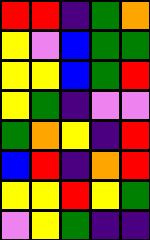[["red", "red", "indigo", "green", "orange"], ["yellow", "violet", "blue", "green", "green"], ["yellow", "yellow", "blue", "green", "red"], ["yellow", "green", "indigo", "violet", "violet"], ["green", "orange", "yellow", "indigo", "red"], ["blue", "red", "indigo", "orange", "red"], ["yellow", "yellow", "red", "yellow", "green"], ["violet", "yellow", "green", "indigo", "indigo"]]